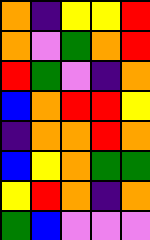[["orange", "indigo", "yellow", "yellow", "red"], ["orange", "violet", "green", "orange", "red"], ["red", "green", "violet", "indigo", "orange"], ["blue", "orange", "red", "red", "yellow"], ["indigo", "orange", "orange", "red", "orange"], ["blue", "yellow", "orange", "green", "green"], ["yellow", "red", "orange", "indigo", "orange"], ["green", "blue", "violet", "violet", "violet"]]